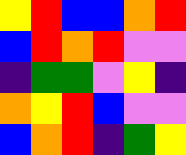[["yellow", "red", "blue", "blue", "orange", "red"], ["blue", "red", "orange", "red", "violet", "violet"], ["indigo", "green", "green", "violet", "yellow", "indigo"], ["orange", "yellow", "red", "blue", "violet", "violet"], ["blue", "orange", "red", "indigo", "green", "yellow"]]